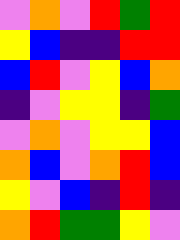[["violet", "orange", "violet", "red", "green", "red"], ["yellow", "blue", "indigo", "indigo", "red", "red"], ["blue", "red", "violet", "yellow", "blue", "orange"], ["indigo", "violet", "yellow", "yellow", "indigo", "green"], ["violet", "orange", "violet", "yellow", "yellow", "blue"], ["orange", "blue", "violet", "orange", "red", "blue"], ["yellow", "violet", "blue", "indigo", "red", "indigo"], ["orange", "red", "green", "green", "yellow", "violet"]]